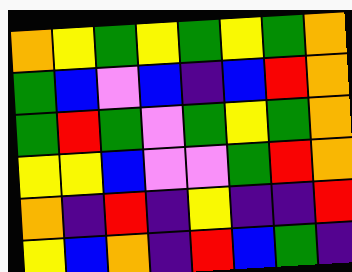[["orange", "yellow", "green", "yellow", "green", "yellow", "green", "orange"], ["green", "blue", "violet", "blue", "indigo", "blue", "red", "orange"], ["green", "red", "green", "violet", "green", "yellow", "green", "orange"], ["yellow", "yellow", "blue", "violet", "violet", "green", "red", "orange"], ["orange", "indigo", "red", "indigo", "yellow", "indigo", "indigo", "red"], ["yellow", "blue", "orange", "indigo", "red", "blue", "green", "indigo"]]